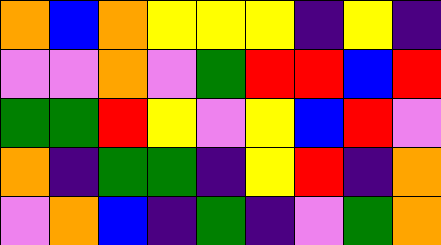[["orange", "blue", "orange", "yellow", "yellow", "yellow", "indigo", "yellow", "indigo"], ["violet", "violet", "orange", "violet", "green", "red", "red", "blue", "red"], ["green", "green", "red", "yellow", "violet", "yellow", "blue", "red", "violet"], ["orange", "indigo", "green", "green", "indigo", "yellow", "red", "indigo", "orange"], ["violet", "orange", "blue", "indigo", "green", "indigo", "violet", "green", "orange"]]